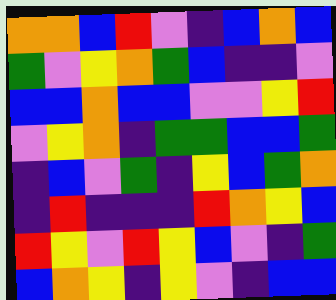[["orange", "orange", "blue", "red", "violet", "indigo", "blue", "orange", "blue"], ["green", "violet", "yellow", "orange", "green", "blue", "indigo", "indigo", "violet"], ["blue", "blue", "orange", "blue", "blue", "violet", "violet", "yellow", "red"], ["violet", "yellow", "orange", "indigo", "green", "green", "blue", "blue", "green"], ["indigo", "blue", "violet", "green", "indigo", "yellow", "blue", "green", "orange"], ["indigo", "red", "indigo", "indigo", "indigo", "red", "orange", "yellow", "blue"], ["red", "yellow", "violet", "red", "yellow", "blue", "violet", "indigo", "green"], ["blue", "orange", "yellow", "indigo", "yellow", "violet", "indigo", "blue", "blue"]]